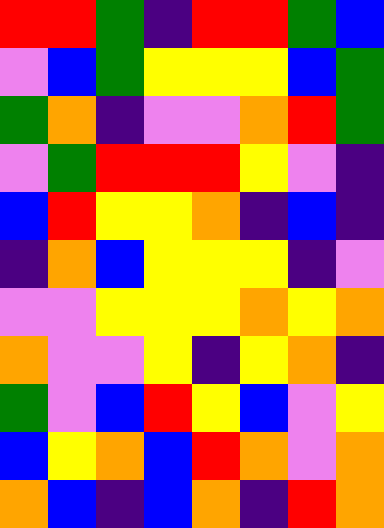[["red", "red", "green", "indigo", "red", "red", "green", "blue"], ["violet", "blue", "green", "yellow", "yellow", "yellow", "blue", "green"], ["green", "orange", "indigo", "violet", "violet", "orange", "red", "green"], ["violet", "green", "red", "red", "red", "yellow", "violet", "indigo"], ["blue", "red", "yellow", "yellow", "orange", "indigo", "blue", "indigo"], ["indigo", "orange", "blue", "yellow", "yellow", "yellow", "indigo", "violet"], ["violet", "violet", "yellow", "yellow", "yellow", "orange", "yellow", "orange"], ["orange", "violet", "violet", "yellow", "indigo", "yellow", "orange", "indigo"], ["green", "violet", "blue", "red", "yellow", "blue", "violet", "yellow"], ["blue", "yellow", "orange", "blue", "red", "orange", "violet", "orange"], ["orange", "blue", "indigo", "blue", "orange", "indigo", "red", "orange"]]